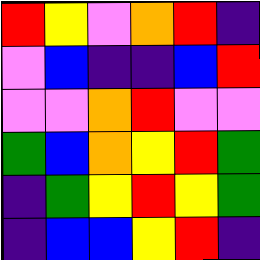[["red", "yellow", "violet", "orange", "red", "indigo"], ["violet", "blue", "indigo", "indigo", "blue", "red"], ["violet", "violet", "orange", "red", "violet", "violet"], ["green", "blue", "orange", "yellow", "red", "green"], ["indigo", "green", "yellow", "red", "yellow", "green"], ["indigo", "blue", "blue", "yellow", "red", "indigo"]]